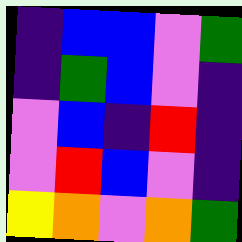[["indigo", "blue", "blue", "violet", "green"], ["indigo", "green", "blue", "violet", "indigo"], ["violet", "blue", "indigo", "red", "indigo"], ["violet", "red", "blue", "violet", "indigo"], ["yellow", "orange", "violet", "orange", "green"]]